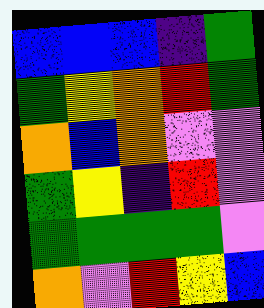[["blue", "blue", "blue", "indigo", "green"], ["green", "yellow", "orange", "red", "green"], ["orange", "blue", "orange", "violet", "violet"], ["green", "yellow", "indigo", "red", "violet"], ["green", "green", "green", "green", "violet"], ["orange", "violet", "red", "yellow", "blue"]]